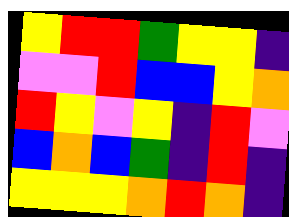[["yellow", "red", "red", "green", "yellow", "yellow", "indigo"], ["violet", "violet", "red", "blue", "blue", "yellow", "orange"], ["red", "yellow", "violet", "yellow", "indigo", "red", "violet"], ["blue", "orange", "blue", "green", "indigo", "red", "indigo"], ["yellow", "yellow", "yellow", "orange", "red", "orange", "indigo"]]